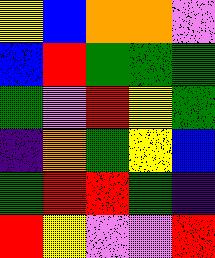[["yellow", "blue", "orange", "orange", "violet"], ["blue", "red", "green", "green", "green"], ["green", "violet", "red", "yellow", "green"], ["indigo", "orange", "green", "yellow", "blue"], ["green", "red", "red", "green", "indigo"], ["red", "yellow", "violet", "violet", "red"]]